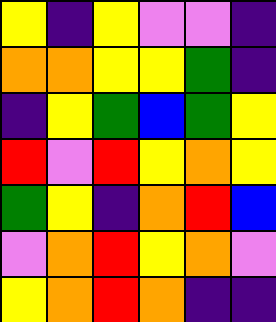[["yellow", "indigo", "yellow", "violet", "violet", "indigo"], ["orange", "orange", "yellow", "yellow", "green", "indigo"], ["indigo", "yellow", "green", "blue", "green", "yellow"], ["red", "violet", "red", "yellow", "orange", "yellow"], ["green", "yellow", "indigo", "orange", "red", "blue"], ["violet", "orange", "red", "yellow", "orange", "violet"], ["yellow", "orange", "red", "orange", "indigo", "indigo"]]